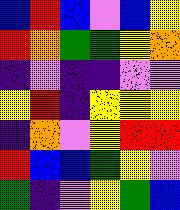[["blue", "red", "blue", "violet", "blue", "yellow"], ["red", "orange", "green", "green", "yellow", "orange"], ["indigo", "violet", "indigo", "indigo", "violet", "violet"], ["yellow", "red", "indigo", "yellow", "yellow", "yellow"], ["indigo", "orange", "violet", "yellow", "red", "red"], ["red", "blue", "blue", "green", "yellow", "violet"], ["green", "indigo", "violet", "yellow", "green", "blue"]]